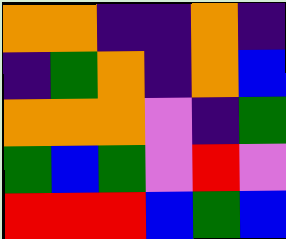[["orange", "orange", "indigo", "indigo", "orange", "indigo"], ["indigo", "green", "orange", "indigo", "orange", "blue"], ["orange", "orange", "orange", "violet", "indigo", "green"], ["green", "blue", "green", "violet", "red", "violet"], ["red", "red", "red", "blue", "green", "blue"]]